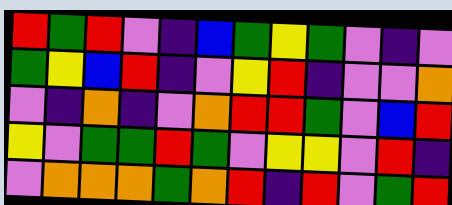[["red", "green", "red", "violet", "indigo", "blue", "green", "yellow", "green", "violet", "indigo", "violet"], ["green", "yellow", "blue", "red", "indigo", "violet", "yellow", "red", "indigo", "violet", "violet", "orange"], ["violet", "indigo", "orange", "indigo", "violet", "orange", "red", "red", "green", "violet", "blue", "red"], ["yellow", "violet", "green", "green", "red", "green", "violet", "yellow", "yellow", "violet", "red", "indigo"], ["violet", "orange", "orange", "orange", "green", "orange", "red", "indigo", "red", "violet", "green", "red"]]